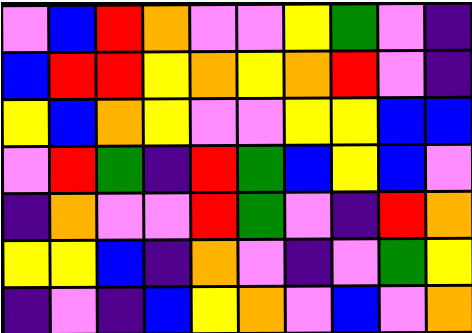[["violet", "blue", "red", "orange", "violet", "violet", "yellow", "green", "violet", "indigo"], ["blue", "red", "red", "yellow", "orange", "yellow", "orange", "red", "violet", "indigo"], ["yellow", "blue", "orange", "yellow", "violet", "violet", "yellow", "yellow", "blue", "blue"], ["violet", "red", "green", "indigo", "red", "green", "blue", "yellow", "blue", "violet"], ["indigo", "orange", "violet", "violet", "red", "green", "violet", "indigo", "red", "orange"], ["yellow", "yellow", "blue", "indigo", "orange", "violet", "indigo", "violet", "green", "yellow"], ["indigo", "violet", "indigo", "blue", "yellow", "orange", "violet", "blue", "violet", "orange"]]